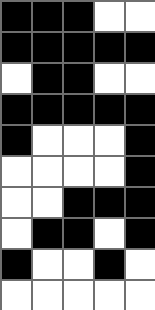[["black", "black", "black", "white", "white"], ["black", "black", "black", "black", "black"], ["white", "black", "black", "white", "white"], ["black", "black", "black", "black", "black"], ["black", "white", "white", "white", "black"], ["white", "white", "white", "white", "black"], ["white", "white", "black", "black", "black"], ["white", "black", "black", "white", "black"], ["black", "white", "white", "black", "white"], ["white", "white", "white", "white", "white"]]